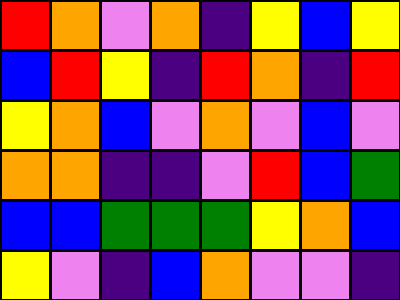[["red", "orange", "violet", "orange", "indigo", "yellow", "blue", "yellow"], ["blue", "red", "yellow", "indigo", "red", "orange", "indigo", "red"], ["yellow", "orange", "blue", "violet", "orange", "violet", "blue", "violet"], ["orange", "orange", "indigo", "indigo", "violet", "red", "blue", "green"], ["blue", "blue", "green", "green", "green", "yellow", "orange", "blue"], ["yellow", "violet", "indigo", "blue", "orange", "violet", "violet", "indigo"]]